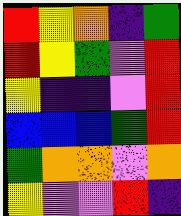[["red", "yellow", "orange", "indigo", "green"], ["red", "yellow", "green", "violet", "red"], ["yellow", "indigo", "indigo", "violet", "red"], ["blue", "blue", "blue", "green", "red"], ["green", "orange", "orange", "violet", "orange"], ["yellow", "violet", "violet", "red", "indigo"]]